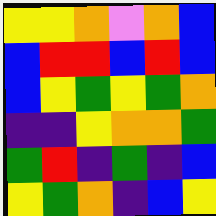[["yellow", "yellow", "orange", "violet", "orange", "blue"], ["blue", "red", "red", "blue", "red", "blue"], ["blue", "yellow", "green", "yellow", "green", "orange"], ["indigo", "indigo", "yellow", "orange", "orange", "green"], ["green", "red", "indigo", "green", "indigo", "blue"], ["yellow", "green", "orange", "indigo", "blue", "yellow"]]